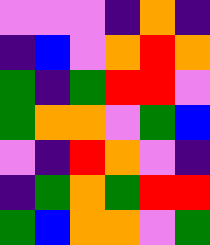[["violet", "violet", "violet", "indigo", "orange", "indigo"], ["indigo", "blue", "violet", "orange", "red", "orange"], ["green", "indigo", "green", "red", "red", "violet"], ["green", "orange", "orange", "violet", "green", "blue"], ["violet", "indigo", "red", "orange", "violet", "indigo"], ["indigo", "green", "orange", "green", "red", "red"], ["green", "blue", "orange", "orange", "violet", "green"]]